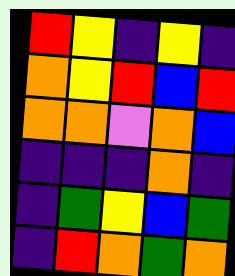[["red", "yellow", "indigo", "yellow", "indigo"], ["orange", "yellow", "red", "blue", "red"], ["orange", "orange", "violet", "orange", "blue"], ["indigo", "indigo", "indigo", "orange", "indigo"], ["indigo", "green", "yellow", "blue", "green"], ["indigo", "red", "orange", "green", "orange"]]